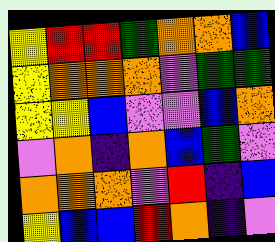[["yellow", "red", "red", "green", "orange", "orange", "blue"], ["yellow", "orange", "orange", "orange", "violet", "green", "green"], ["yellow", "yellow", "blue", "violet", "violet", "blue", "orange"], ["violet", "orange", "indigo", "orange", "blue", "green", "violet"], ["orange", "orange", "orange", "violet", "red", "indigo", "blue"], ["yellow", "blue", "blue", "red", "orange", "indigo", "violet"]]